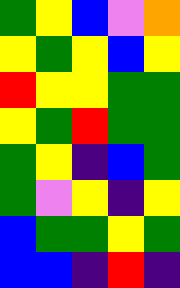[["green", "yellow", "blue", "violet", "orange"], ["yellow", "green", "yellow", "blue", "yellow"], ["red", "yellow", "yellow", "green", "green"], ["yellow", "green", "red", "green", "green"], ["green", "yellow", "indigo", "blue", "green"], ["green", "violet", "yellow", "indigo", "yellow"], ["blue", "green", "green", "yellow", "green"], ["blue", "blue", "indigo", "red", "indigo"]]